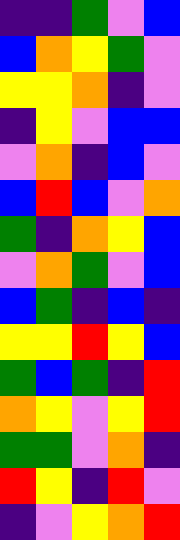[["indigo", "indigo", "green", "violet", "blue"], ["blue", "orange", "yellow", "green", "violet"], ["yellow", "yellow", "orange", "indigo", "violet"], ["indigo", "yellow", "violet", "blue", "blue"], ["violet", "orange", "indigo", "blue", "violet"], ["blue", "red", "blue", "violet", "orange"], ["green", "indigo", "orange", "yellow", "blue"], ["violet", "orange", "green", "violet", "blue"], ["blue", "green", "indigo", "blue", "indigo"], ["yellow", "yellow", "red", "yellow", "blue"], ["green", "blue", "green", "indigo", "red"], ["orange", "yellow", "violet", "yellow", "red"], ["green", "green", "violet", "orange", "indigo"], ["red", "yellow", "indigo", "red", "violet"], ["indigo", "violet", "yellow", "orange", "red"]]